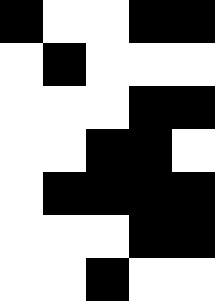[["black", "white", "white", "black", "black"], ["white", "black", "white", "white", "white"], ["white", "white", "white", "black", "black"], ["white", "white", "black", "black", "white"], ["white", "black", "black", "black", "black"], ["white", "white", "white", "black", "black"], ["white", "white", "black", "white", "white"]]